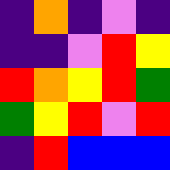[["indigo", "orange", "indigo", "violet", "indigo"], ["indigo", "indigo", "violet", "red", "yellow"], ["red", "orange", "yellow", "red", "green"], ["green", "yellow", "red", "violet", "red"], ["indigo", "red", "blue", "blue", "blue"]]